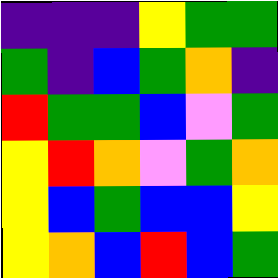[["indigo", "indigo", "indigo", "yellow", "green", "green"], ["green", "indigo", "blue", "green", "orange", "indigo"], ["red", "green", "green", "blue", "violet", "green"], ["yellow", "red", "orange", "violet", "green", "orange"], ["yellow", "blue", "green", "blue", "blue", "yellow"], ["yellow", "orange", "blue", "red", "blue", "green"]]